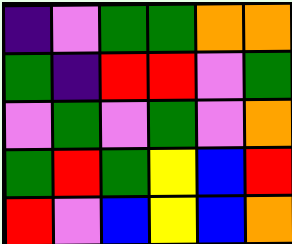[["indigo", "violet", "green", "green", "orange", "orange"], ["green", "indigo", "red", "red", "violet", "green"], ["violet", "green", "violet", "green", "violet", "orange"], ["green", "red", "green", "yellow", "blue", "red"], ["red", "violet", "blue", "yellow", "blue", "orange"]]